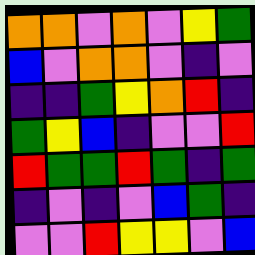[["orange", "orange", "violet", "orange", "violet", "yellow", "green"], ["blue", "violet", "orange", "orange", "violet", "indigo", "violet"], ["indigo", "indigo", "green", "yellow", "orange", "red", "indigo"], ["green", "yellow", "blue", "indigo", "violet", "violet", "red"], ["red", "green", "green", "red", "green", "indigo", "green"], ["indigo", "violet", "indigo", "violet", "blue", "green", "indigo"], ["violet", "violet", "red", "yellow", "yellow", "violet", "blue"]]